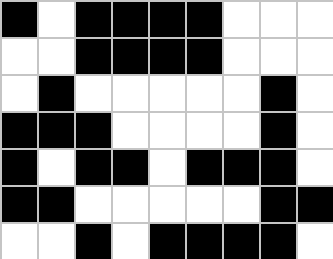[["black", "white", "black", "black", "black", "black", "white", "white", "white"], ["white", "white", "black", "black", "black", "black", "white", "white", "white"], ["white", "black", "white", "white", "white", "white", "white", "black", "white"], ["black", "black", "black", "white", "white", "white", "white", "black", "white"], ["black", "white", "black", "black", "white", "black", "black", "black", "white"], ["black", "black", "white", "white", "white", "white", "white", "black", "black"], ["white", "white", "black", "white", "black", "black", "black", "black", "white"]]